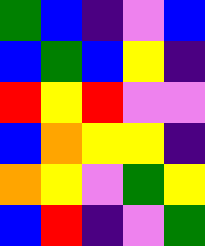[["green", "blue", "indigo", "violet", "blue"], ["blue", "green", "blue", "yellow", "indigo"], ["red", "yellow", "red", "violet", "violet"], ["blue", "orange", "yellow", "yellow", "indigo"], ["orange", "yellow", "violet", "green", "yellow"], ["blue", "red", "indigo", "violet", "green"]]